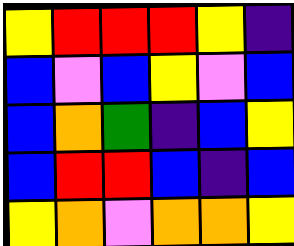[["yellow", "red", "red", "red", "yellow", "indigo"], ["blue", "violet", "blue", "yellow", "violet", "blue"], ["blue", "orange", "green", "indigo", "blue", "yellow"], ["blue", "red", "red", "blue", "indigo", "blue"], ["yellow", "orange", "violet", "orange", "orange", "yellow"]]